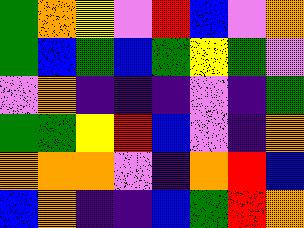[["green", "orange", "yellow", "violet", "red", "blue", "violet", "orange"], ["green", "blue", "green", "blue", "green", "yellow", "green", "violet"], ["violet", "orange", "indigo", "indigo", "indigo", "violet", "indigo", "green"], ["green", "green", "yellow", "red", "blue", "violet", "indigo", "orange"], ["orange", "orange", "orange", "violet", "indigo", "orange", "red", "blue"], ["blue", "orange", "indigo", "indigo", "blue", "green", "red", "orange"]]